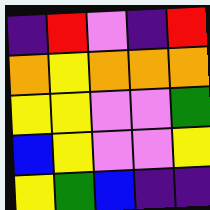[["indigo", "red", "violet", "indigo", "red"], ["orange", "yellow", "orange", "orange", "orange"], ["yellow", "yellow", "violet", "violet", "green"], ["blue", "yellow", "violet", "violet", "yellow"], ["yellow", "green", "blue", "indigo", "indigo"]]